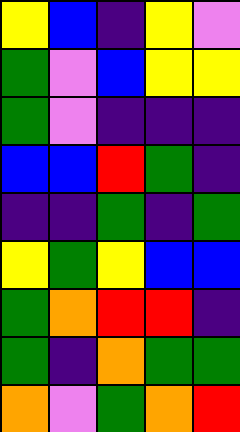[["yellow", "blue", "indigo", "yellow", "violet"], ["green", "violet", "blue", "yellow", "yellow"], ["green", "violet", "indigo", "indigo", "indigo"], ["blue", "blue", "red", "green", "indigo"], ["indigo", "indigo", "green", "indigo", "green"], ["yellow", "green", "yellow", "blue", "blue"], ["green", "orange", "red", "red", "indigo"], ["green", "indigo", "orange", "green", "green"], ["orange", "violet", "green", "orange", "red"]]